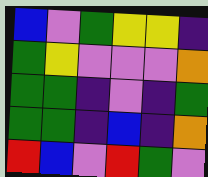[["blue", "violet", "green", "yellow", "yellow", "indigo"], ["green", "yellow", "violet", "violet", "violet", "orange"], ["green", "green", "indigo", "violet", "indigo", "green"], ["green", "green", "indigo", "blue", "indigo", "orange"], ["red", "blue", "violet", "red", "green", "violet"]]